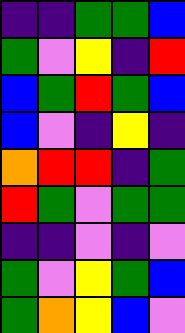[["indigo", "indigo", "green", "green", "blue"], ["green", "violet", "yellow", "indigo", "red"], ["blue", "green", "red", "green", "blue"], ["blue", "violet", "indigo", "yellow", "indigo"], ["orange", "red", "red", "indigo", "green"], ["red", "green", "violet", "green", "green"], ["indigo", "indigo", "violet", "indigo", "violet"], ["green", "violet", "yellow", "green", "blue"], ["green", "orange", "yellow", "blue", "violet"]]